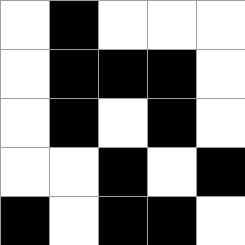[["white", "black", "white", "white", "white"], ["white", "black", "black", "black", "white"], ["white", "black", "white", "black", "white"], ["white", "white", "black", "white", "black"], ["black", "white", "black", "black", "white"]]